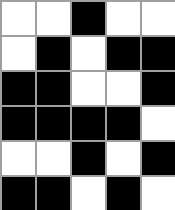[["white", "white", "black", "white", "white"], ["white", "black", "white", "black", "black"], ["black", "black", "white", "white", "black"], ["black", "black", "black", "black", "white"], ["white", "white", "black", "white", "black"], ["black", "black", "white", "black", "white"]]